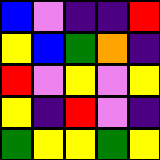[["blue", "violet", "indigo", "indigo", "red"], ["yellow", "blue", "green", "orange", "indigo"], ["red", "violet", "yellow", "violet", "yellow"], ["yellow", "indigo", "red", "violet", "indigo"], ["green", "yellow", "yellow", "green", "yellow"]]